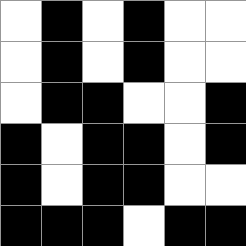[["white", "black", "white", "black", "white", "white"], ["white", "black", "white", "black", "white", "white"], ["white", "black", "black", "white", "white", "black"], ["black", "white", "black", "black", "white", "black"], ["black", "white", "black", "black", "white", "white"], ["black", "black", "black", "white", "black", "black"]]